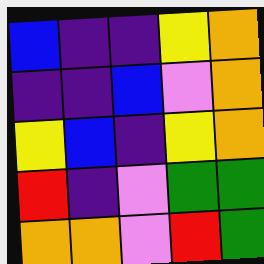[["blue", "indigo", "indigo", "yellow", "orange"], ["indigo", "indigo", "blue", "violet", "orange"], ["yellow", "blue", "indigo", "yellow", "orange"], ["red", "indigo", "violet", "green", "green"], ["orange", "orange", "violet", "red", "green"]]